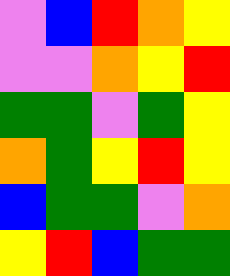[["violet", "blue", "red", "orange", "yellow"], ["violet", "violet", "orange", "yellow", "red"], ["green", "green", "violet", "green", "yellow"], ["orange", "green", "yellow", "red", "yellow"], ["blue", "green", "green", "violet", "orange"], ["yellow", "red", "blue", "green", "green"]]